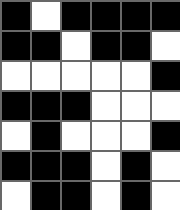[["black", "white", "black", "black", "black", "black"], ["black", "black", "white", "black", "black", "white"], ["white", "white", "white", "white", "white", "black"], ["black", "black", "black", "white", "white", "white"], ["white", "black", "white", "white", "white", "black"], ["black", "black", "black", "white", "black", "white"], ["white", "black", "black", "white", "black", "white"]]